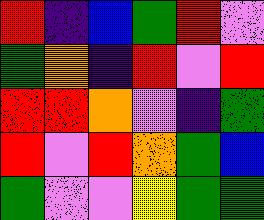[["red", "indigo", "blue", "green", "red", "violet"], ["green", "orange", "indigo", "red", "violet", "red"], ["red", "red", "orange", "violet", "indigo", "green"], ["red", "violet", "red", "orange", "green", "blue"], ["green", "violet", "violet", "yellow", "green", "green"]]